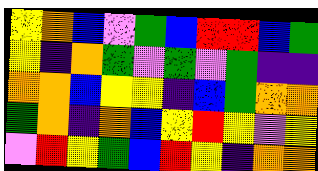[["yellow", "orange", "blue", "violet", "green", "blue", "red", "red", "blue", "green"], ["yellow", "indigo", "orange", "green", "violet", "green", "violet", "green", "indigo", "indigo"], ["orange", "orange", "blue", "yellow", "yellow", "indigo", "blue", "green", "orange", "orange"], ["green", "orange", "indigo", "orange", "blue", "yellow", "red", "yellow", "violet", "yellow"], ["violet", "red", "yellow", "green", "blue", "red", "yellow", "indigo", "orange", "orange"]]